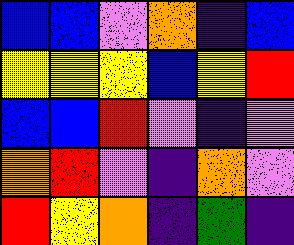[["blue", "blue", "violet", "orange", "indigo", "blue"], ["yellow", "yellow", "yellow", "blue", "yellow", "red"], ["blue", "blue", "red", "violet", "indigo", "violet"], ["orange", "red", "violet", "indigo", "orange", "violet"], ["red", "yellow", "orange", "indigo", "green", "indigo"]]